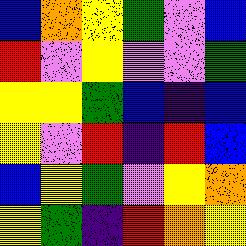[["blue", "orange", "yellow", "green", "violet", "blue"], ["red", "violet", "yellow", "violet", "violet", "green"], ["yellow", "yellow", "green", "blue", "indigo", "blue"], ["yellow", "violet", "red", "indigo", "red", "blue"], ["blue", "yellow", "green", "violet", "yellow", "orange"], ["yellow", "green", "indigo", "red", "orange", "yellow"]]